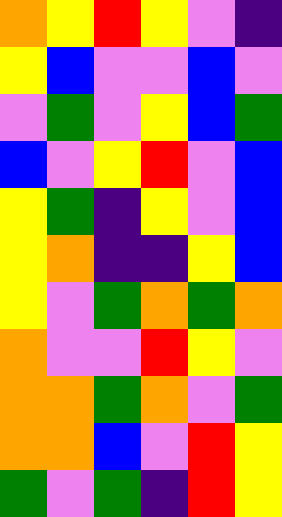[["orange", "yellow", "red", "yellow", "violet", "indigo"], ["yellow", "blue", "violet", "violet", "blue", "violet"], ["violet", "green", "violet", "yellow", "blue", "green"], ["blue", "violet", "yellow", "red", "violet", "blue"], ["yellow", "green", "indigo", "yellow", "violet", "blue"], ["yellow", "orange", "indigo", "indigo", "yellow", "blue"], ["yellow", "violet", "green", "orange", "green", "orange"], ["orange", "violet", "violet", "red", "yellow", "violet"], ["orange", "orange", "green", "orange", "violet", "green"], ["orange", "orange", "blue", "violet", "red", "yellow"], ["green", "violet", "green", "indigo", "red", "yellow"]]